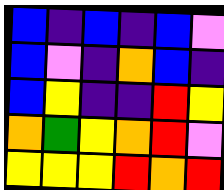[["blue", "indigo", "blue", "indigo", "blue", "violet"], ["blue", "violet", "indigo", "orange", "blue", "indigo"], ["blue", "yellow", "indigo", "indigo", "red", "yellow"], ["orange", "green", "yellow", "orange", "red", "violet"], ["yellow", "yellow", "yellow", "red", "orange", "red"]]